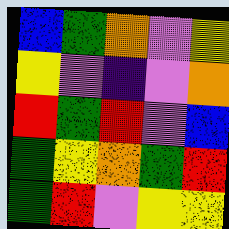[["blue", "green", "orange", "violet", "yellow"], ["yellow", "violet", "indigo", "violet", "orange"], ["red", "green", "red", "violet", "blue"], ["green", "yellow", "orange", "green", "red"], ["green", "red", "violet", "yellow", "yellow"]]